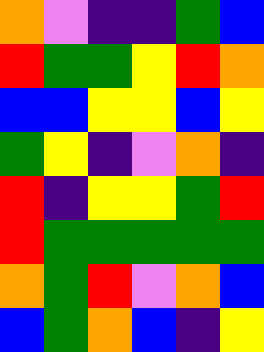[["orange", "violet", "indigo", "indigo", "green", "blue"], ["red", "green", "green", "yellow", "red", "orange"], ["blue", "blue", "yellow", "yellow", "blue", "yellow"], ["green", "yellow", "indigo", "violet", "orange", "indigo"], ["red", "indigo", "yellow", "yellow", "green", "red"], ["red", "green", "green", "green", "green", "green"], ["orange", "green", "red", "violet", "orange", "blue"], ["blue", "green", "orange", "blue", "indigo", "yellow"]]